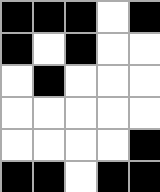[["black", "black", "black", "white", "black"], ["black", "white", "black", "white", "white"], ["white", "black", "white", "white", "white"], ["white", "white", "white", "white", "white"], ["white", "white", "white", "white", "black"], ["black", "black", "white", "black", "black"]]